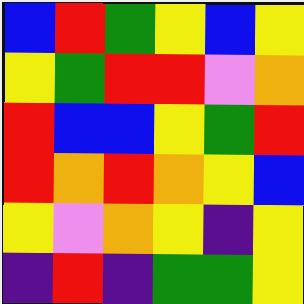[["blue", "red", "green", "yellow", "blue", "yellow"], ["yellow", "green", "red", "red", "violet", "orange"], ["red", "blue", "blue", "yellow", "green", "red"], ["red", "orange", "red", "orange", "yellow", "blue"], ["yellow", "violet", "orange", "yellow", "indigo", "yellow"], ["indigo", "red", "indigo", "green", "green", "yellow"]]